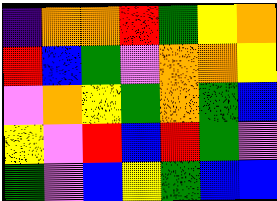[["indigo", "orange", "orange", "red", "green", "yellow", "orange"], ["red", "blue", "green", "violet", "orange", "orange", "yellow"], ["violet", "orange", "yellow", "green", "orange", "green", "blue"], ["yellow", "violet", "red", "blue", "red", "green", "violet"], ["green", "violet", "blue", "yellow", "green", "blue", "blue"]]